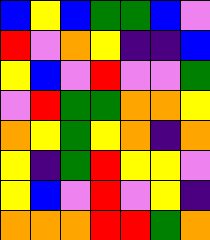[["blue", "yellow", "blue", "green", "green", "blue", "violet"], ["red", "violet", "orange", "yellow", "indigo", "indigo", "blue"], ["yellow", "blue", "violet", "red", "violet", "violet", "green"], ["violet", "red", "green", "green", "orange", "orange", "yellow"], ["orange", "yellow", "green", "yellow", "orange", "indigo", "orange"], ["yellow", "indigo", "green", "red", "yellow", "yellow", "violet"], ["yellow", "blue", "violet", "red", "violet", "yellow", "indigo"], ["orange", "orange", "orange", "red", "red", "green", "orange"]]